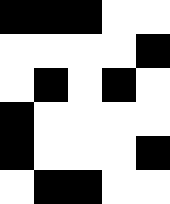[["black", "black", "black", "white", "white"], ["white", "white", "white", "white", "black"], ["white", "black", "white", "black", "white"], ["black", "white", "white", "white", "white"], ["black", "white", "white", "white", "black"], ["white", "black", "black", "white", "white"]]